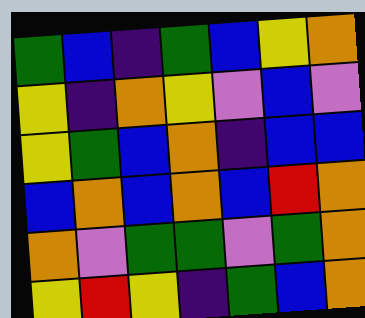[["green", "blue", "indigo", "green", "blue", "yellow", "orange"], ["yellow", "indigo", "orange", "yellow", "violet", "blue", "violet"], ["yellow", "green", "blue", "orange", "indigo", "blue", "blue"], ["blue", "orange", "blue", "orange", "blue", "red", "orange"], ["orange", "violet", "green", "green", "violet", "green", "orange"], ["yellow", "red", "yellow", "indigo", "green", "blue", "orange"]]